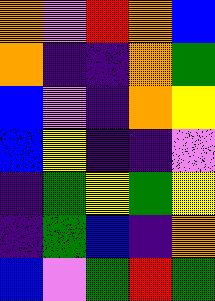[["orange", "violet", "red", "orange", "blue"], ["orange", "indigo", "indigo", "orange", "green"], ["blue", "violet", "indigo", "orange", "yellow"], ["blue", "yellow", "indigo", "indigo", "violet"], ["indigo", "green", "yellow", "green", "yellow"], ["indigo", "green", "blue", "indigo", "orange"], ["blue", "violet", "green", "red", "green"]]